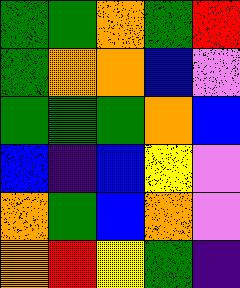[["green", "green", "orange", "green", "red"], ["green", "orange", "orange", "blue", "violet"], ["green", "green", "green", "orange", "blue"], ["blue", "indigo", "blue", "yellow", "violet"], ["orange", "green", "blue", "orange", "violet"], ["orange", "red", "yellow", "green", "indigo"]]